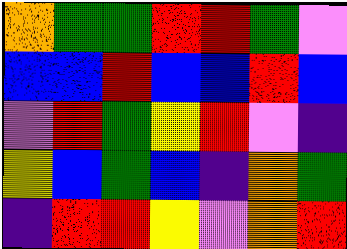[["orange", "green", "green", "red", "red", "green", "violet"], ["blue", "blue", "red", "blue", "blue", "red", "blue"], ["violet", "red", "green", "yellow", "red", "violet", "indigo"], ["yellow", "blue", "green", "blue", "indigo", "orange", "green"], ["indigo", "red", "red", "yellow", "violet", "orange", "red"]]